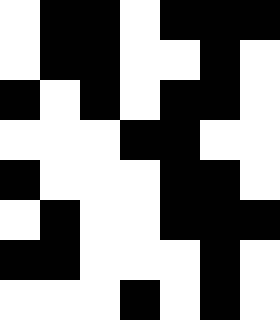[["white", "black", "black", "white", "black", "black", "black"], ["white", "black", "black", "white", "white", "black", "white"], ["black", "white", "black", "white", "black", "black", "white"], ["white", "white", "white", "black", "black", "white", "white"], ["black", "white", "white", "white", "black", "black", "white"], ["white", "black", "white", "white", "black", "black", "black"], ["black", "black", "white", "white", "white", "black", "white"], ["white", "white", "white", "black", "white", "black", "white"]]